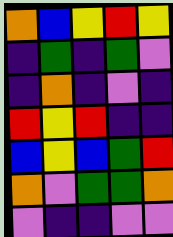[["orange", "blue", "yellow", "red", "yellow"], ["indigo", "green", "indigo", "green", "violet"], ["indigo", "orange", "indigo", "violet", "indigo"], ["red", "yellow", "red", "indigo", "indigo"], ["blue", "yellow", "blue", "green", "red"], ["orange", "violet", "green", "green", "orange"], ["violet", "indigo", "indigo", "violet", "violet"]]